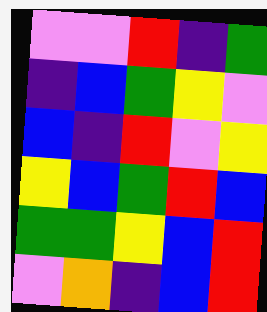[["violet", "violet", "red", "indigo", "green"], ["indigo", "blue", "green", "yellow", "violet"], ["blue", "indigo", "red", "violet", "yellow"], ["yellow", "blue", "green", "red", "blue"], ["green", "green", "yellow", "blue", "red"], ["violet", "orange", "indigo", "blue", "red"]]